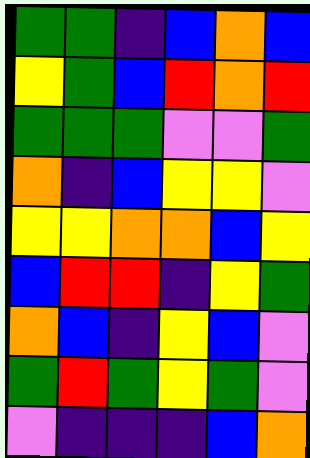[["green", "green", "indigo", "blue", "orange", "blue"], ["yellow", "green", "blue", "red", "orange", "red"], ["green", "green", "green", "violet", "violet", "green"], ["orange", "indigo", "blue", "yellow", "yellow", "violet"], ["yellow", "yellow", "orange", "orange", "blue", "yellow"], ["blue", "red", "red", "indigo", "yellow", "green"], ["orange", "blue", "indigo", "yellow", "blue", "violet"], ["green", "red", "green", "yellow", "green", "violet"], ["violet", "indigo", "indigo", "indigo", "blue", "orange"]]